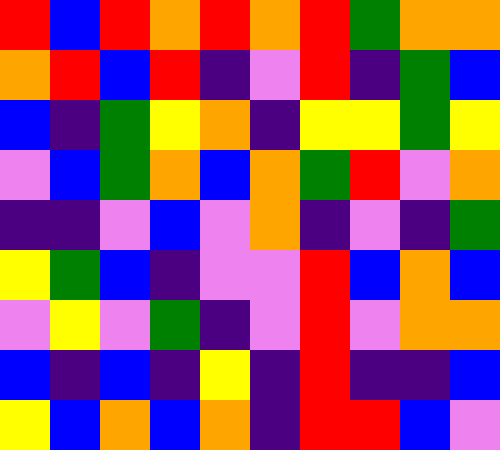[["red", "blue", "red", "orange", "red", "orange", "red", "green", "orange", "orange"], ["orange", "red", "blue", "red", "indigo", "violet", "red", "indigo", "green", "blue"], ["blue", "indigo", "green", "yellow", "orange", "indigo", "yellow", "yellow", "green", "yellow"], ["violet", "blue", "green", "orange", "blue", "orange", "green", "red", "violet", "orange"], ["indigo", "indigo", "violet", "blue", "violet", "orange", "indigo", "violet", "indigo", "green"], ["yellow", "green", "blue", "indigo", "violet", "violet", "red", "blue", "orange", "blue"], ["violet", "yellow", "violet", "green", "indigo", "violet", "red", "violet", "orange", "orange"], ["blue", "indigo", "blue", "indigo", "yellow", "indigo", "red", "indigo", "indigo", "blue"], ["yellow", "blue", "orange", "blue", "orange", "indigo", "red", "red", "blue", "violet"]]